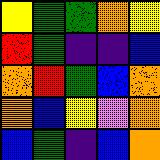[["yellow", "green", "green", "orange", "yellow"], ["red", "green", "indigo", "indigo", "blue"], ["orange", "red", "green", "blue", "orange"], ["orange", "blue", "yellow", "violet", "orange"], ["blue", "green", "indigo", "blue", "orange"]]